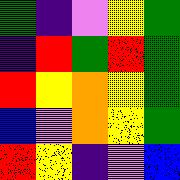[["green", "indigo", "violet", "yellow", "green"], ["indigo", "red", "green", "red", "green"], ["red", "yellow", "orange", "yellow", "green"], ["blue", "violet", "orange", "yellow", "green"], ["red", "yellow", "indigo", "violet", "blue"]]